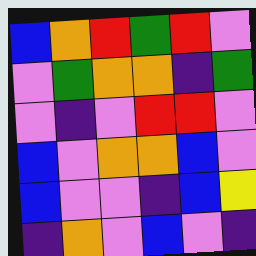[["blue", "orange", "red", "green", "red", "violet"], ["violet", "green", "orange", "orange", "indigo", "green"], ["violet", "indigo", "violet", "red", "red", "violet"], ["blue", "violet", "orange", "orange", "blue", "violet"], ["blue", "violet", "violet", "indigo", "blue", "yellow"], ["indigo", "orange", "violet", "blue", "violet", "indigo"]]